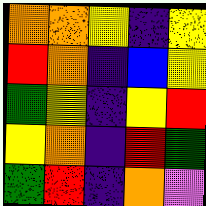[["orange", "orange", "yellow", "indigo", "yellow"], ["red", "orange", "indigo", "blue", "yellow"], ["green", "yellow", "indigo", "yellow", "red"], ["yellow", "orange", "indigo", "red", "green"], ["green", "red", "indigo", "orange", "violet"]]